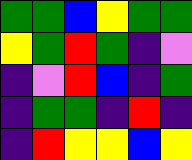[["green", "green", "blue", "yellow", "green", "green"], ["yellow", "green", "red", "green", "indigo", "violet"], ["indigo", "violet", "red", "blue", "indigo", "green"], ["indigo", "green", "green", "indigo", "red", "indigo"], ["indigo", "red", "yellow", "yellow", "blue", "yellow"]]